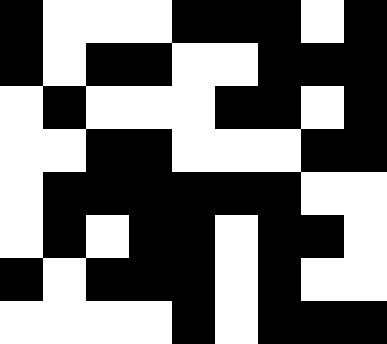[["black", "white", "white", "white", "black", "black", "black", "white", "black"], ["black", "white", "black", "black", "white", "white", "black", "black", "black"], ["white", "black", "white", "white", "white", "black", "black", "white", "black"], ["white", "white", "black", "black", "white", "white", "white", "black", "black"], ["white", "black", "black", "black", "black", "black", "black", "white", "white"], ["white", "black", "white", "black", "black", "white", "black", "black", "white"], ["black", "white", "black", "black", "black", "white", "black", "white", "white"], ["white", "white", "white", "white", "black", "white", "black", "black", "black"]]